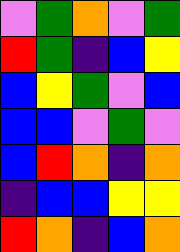[["violet", "green", "orange", "violet", "green"], ["red", "green", "indigo", "blue", "yellow"], ["blue", "yellow", "green", "violet", "blue"], ["blue", "blue", "violet", "green", "violet"], ["blue", "red", "orange", "indigo", "orange"], ["indigo", "blue", "blue", "yellow", "yellow"], ["red", "orange", "indigo", "blue", "orange"]]